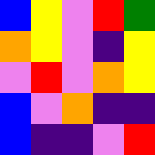[["blue", "yellow", "violet", "red", "green"], ["orange", "yellow", "violet", "indigo", "yellow"], ["violet", "red", "violet", "orange", "yellow"], ["blue", "violet", "orange", "indigo", "indigo"], ["blue", "indigo", "indigo", "violet", "red"]]